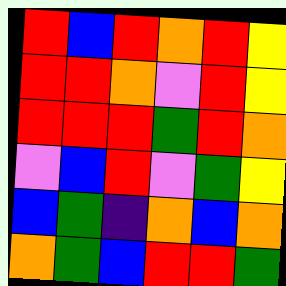[["red", "blue", "red", "orange", "red", "yellow"], ["red", "red", "orange", "violet", "red", "yellow"], ["red", "red", "red", "green", "red", "orange"], ["violet", "blue", "red", "violet", "green", "yellow"], ["blue", "green", "indigo", "orange", "blue", "orange"], ["orange", "green", "blue", "red", "red", "green"]]